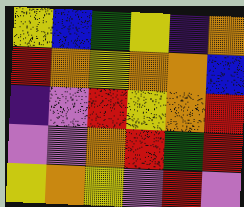[["yellow", "blue", "green", "yellow", "indigo", "orange"], ["red", "orange", "yellow", "orange", "orange", "blue"], ["indigo", "violet", "red", "yellow", "orange", "red"], ["violet", "violet", "orange", "red", "green", "red"], ["yellow", "orange", "yellow", "violet", "red", "violet"]]